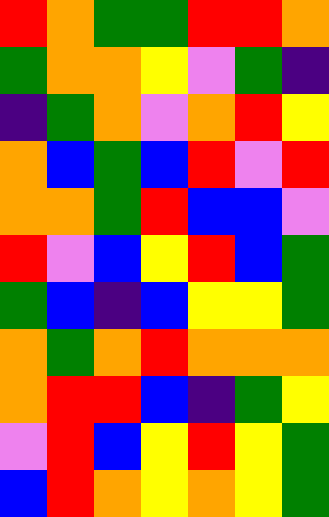[["red", "orange", "green", "green", "red", "red", "orange"], ["green", "orange", "orange", "yellow", "violet", "green", "indigo"], ["indigo", "green", "orange", "violet", "orange", "red", "yellow"], ["orange", "blue", "green", "blue", "red", "violet", "red"], ["orange", "orange", "green", "red", "blue", "blue", "violet"], ["red", "violet", "blue", "yellow", "red", "blue", "green"], ["green", "blue", "indigo", "blue", "yellow", "yellow", "green"], ["orange", "green", "orange", "red", "orange", "orange", "orange"], ["orange", "red", "red", "blue", "indigo", "green", "yellow"], ["violet", "red", "blue", "yellow", "red", "yellow", "green"], ["blue", "red", "orange", "yellow", "orange", "yellow", "green"]]